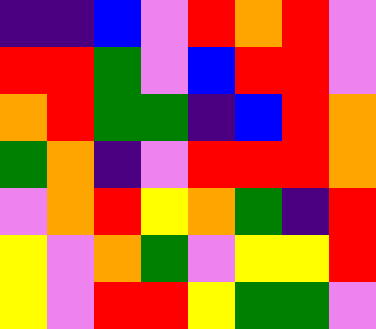[["indigo", "indigo", "blue", "violet", "red", "orange", "red", "violet"], ["red", "red", "green", "violet", "blue", "red", "red", "violet"], ["orange", "red", "green", "green", "indigo", "blue", "red", "orange"], ["green", "orange", "indigo", "violet", "red", "red", "red", "orange"], ["violet", "orange", "red", "yellow", "orange", "green", "indigo", "red"], ["yellow", "violet", "orange", "green", "violet", "yellow", "yellow", "red"], ["yellow", "violet", "red", "red", "yellow", "green", "green", "violet"]]